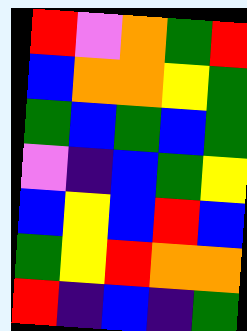[["red", "violet", "orange", "green", "red"], ["blue", "orange", "orange", "yellow", "green"], ["green", "blue", "green", "blue", "green"], ["violet", "indigo", "blue", "green", "yellow"], ["blue", "yellow", "blue", "red", "blue"], ["green", "yellow", "red", "orange", "orange"], ["red", "indigo", "blue", "indigo", "green"]]